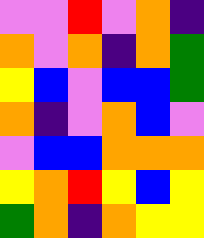[["violet", "violet", "red", "violet", "orange", "indigo"], ["orange", "violet", "orange", "indigo", "orange", "green"], ["yellow", "blue", "violet", "blue", "blue", "green"], ["orange", "indigo", "violet", "orange", "blue", "violet"], ["violet", "blue", "blue", "orange", "orange", "orange"], ["yellow", "orange", "red", "yellow", "blue", "yellow"], ["green", "orange", "indigo", "orange", "yellow", "yellow"]]